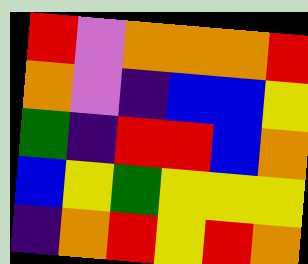[["red", "violet", "orange", "orange", "orange", "red"], ["orange", "violet", "indigo", "blue", "blue", "yellow"], ["green", "indigo", "red", "red", "blue", "orange"], ["blue", "yellow", "green", "yellow", "yellow", "yellow"], ["indigo", "orange", "red", "yellow", "red", "orange"]]